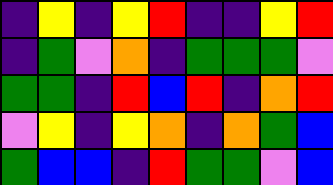[["indigo", "yellow", "indigo", "yellow", "red", "indigo", "indigo", "yellow", "red"], ["indigo", "green", "violet", "orange", "indigo", "green", "green", "green", "violet"], ["green", "green", "indigo", "red", "blue", "red", "indigo", "orange", "red"], ["violet", "yellow", "indigo", "yellow", "orange", "indigo", "orange", "green", "blue"], ["green", "blue", "blue", "indigo", "red", "green", "green", "violet", "blue"]]